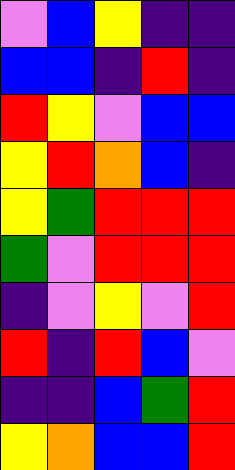[["violet", "blue", "yellow", "indigo", "indigo"], ["blue", "blue", "indigo", "red", "indigo"], ["red", "yellow", "violet", "blue", "blue"], ["yellow", "red", "orange", "blue", "indigo"], ["yellow", "green", "red", "red", "red"], ["green", "violet", "red", "red", "red"], ["indigo", "violet", "yellow", "violet", "red"], ["red", "indigo", "red", "blue", "violet"], ["indigo", "indigo", "blue", "green", "red"], ["yellow", "orange", "blue", "blue", "red"]]